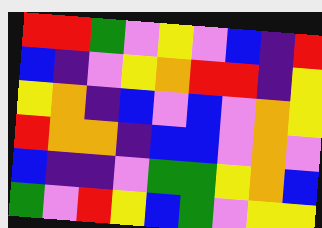[["red", "red", "green", "violet", "yellow", "violet", "blue", "indigo", "red"], ["blue", "indigo", "violet", "yellow", "orange", "red", "red", "indigo", "yellow"], ["yellow", "orange", "indigo", "blue", "violet", "blue", "violet", "orange", "yellow"], ["red", "orange", "orange", "indigo", "blue", "blue", "violet", "orange", "violet"], ["blue", "indigo", "indigo", "violet", "green", "green", "yellow", "orange", "blue"], ["green", "violet", "red", "yellow", "blue", "green", "violet", "yellow", "yellow"]]